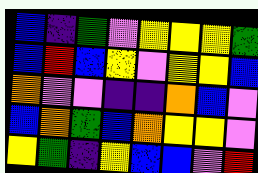[["blue", "indigo", "green", "violet", "yellow", "yellow", "yellow", "green"], ["blue", "red", "blue", "yellow", "violet", "yellow", "yellow", "blue"], ["orange", "violet", "violet", "indigo", "indigo", "orange", "blue", "violet"], ["blue", "orange", "green", "blue", "orange", "yellow", "yellow", "violet"], ["yellow", "green", "indigo", "yellow", "blue", "blue", "violet", "red"]]